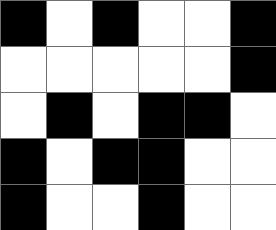[["black", "white", "black", "white", "white", "black"], ["white", "white", "white", "white", "white", "black"], ["white", "black", "white", "black", "black", "white"], ["black", "white", "black", "black", "white", "white"], ["black", "white", "white", "black", "white", "white"]]